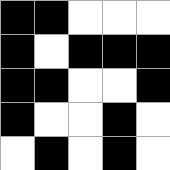[["black", "black", "white", "white", "white"], ["black", "white", "black", "black", "black"], ["black", "black", "white", "white", "black"], ["black", "white", "white", "black", "white"], ["white", "black", "white", "black", "white"]]